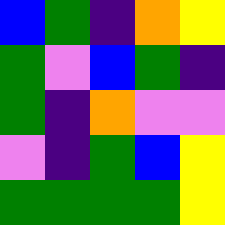[["blue", "green", "indigo", "orange", "yellow"], ["green", "violet", "blue", "green", "indigo"], ["green", "indigo", "orange", "violet", "violet"], ["violet", "indigo", "green", "blue", "yellow"], ["green", "green", "green", "green", "yellow"]]